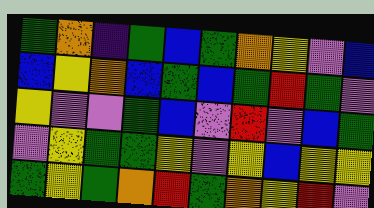[["green", "orange", "indigo", "green", "blue", "green", "orange", "yellow", "violet", "blue"], ["blue", "yellow", "orange", "blue", "green", "blue", "green", "red", "green", "violet"], ["yellow", "violet", "violet", "green", "blue", "violet", "red", "violet", "blue", "green"], ["violet", "yellow", "green", "green", "yellow", "violet", "yellow", "blue", "yellow", "yellow"], ["green", "yellow", "green", "orange", "red", "green", "orange", "yellow", "red", "violet"]]